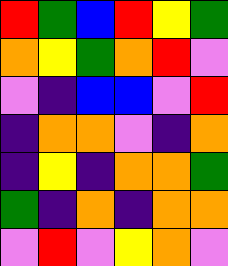[["red", "green", "blue", "red", "yellow", "green"], ["orange", "yellow", "green", "orange", "red", "violet"], ["violet", "indigo", "blue", "blue", "violet", "red"], ["indigo", "orange", "orange", "violet", "indigo", "orange"], ["indigo", "yellow", "indigo", "orange", "orange", "green"], ["green", "indigo", "orange", "indigo", "orange", "orange"], ["violet", "red", "violet", "yellow", "orange", "violet"]]